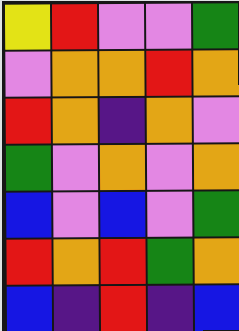[["yellow", "red", "violet", "violet", "green"], ["violet", "orange", "orange", "red", "orange"], ["red", "orange", "indigo", "orange", "violet"], ["green", "violet", "orange", "violet", "orange"], ["blue", "violet", "blue", "violet", "green"], ["red", "orange", "red", "green", "orange"], ["blue", "indigo", "red", "indigo", "blue"]]